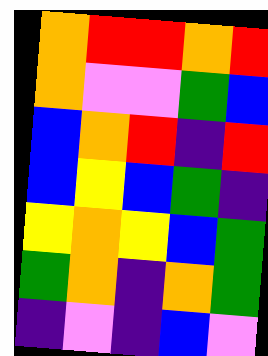[["orange", "red", "red", "orange", "red"], ["orange", "violet", "violet", "green", "blue"], ["blue", "orange", "red", "indigo", "red"], ["blue", "yellow", "blue", "green", "indigo"], ["yellow", "orange", "yellow", "blue", "green"], ["green", "orange", "indigo", "orange", "green"], ["indigo", "violet", "indigo", "blue", "violet"]]